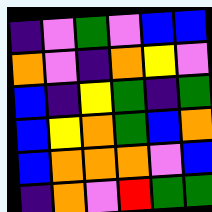[["indigo", "violet", "green", "violet", "blue", "blue"], ["orange", "violet", "indigo", "orange", "yellow", "violet"], ["blue", "indigo", "yellow", "green", "indigo", "green"], ["blue", "yellow", "orange", "green", "blue", "orange"], ["blue", "orange", "orange", "orange", "violet", "blue"], ["indigo", "orange", "violet", "red", "green", "green"]]